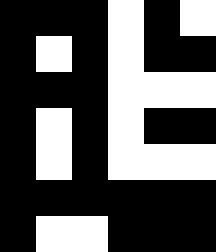[["black", "black", "black", "white", "black", "white"], ["black", "white", "black", "white", "black", "black"], ["black", "black", "black", "white", "white", "white"], ["black", "white", "black", "white", "black", "black"], ["black", "white", "black", "white", "white", "white"], ["black", "black", "black", "black", "black", "black"], ["black", "white", "white", "black", "black", "black"]]